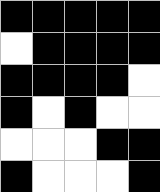[["black", "black", "black", "black", "black"], ["white", "black", "black", "black", "black"], ["black", "black", "black", "black", "white"], ["black", "white", "black", "white", "white"], ["white", "white", "white", "black", "black"], ["black", "white", "white", "white", "black"]]